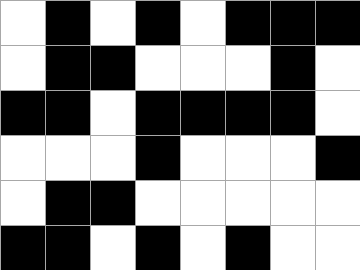[["white", "black", "white", "black", "white", "black", "black", "black"], ["white", "black", "black", "white", "white", "white", "black", "white"], ["black", "black", "white", "black", "black", "black", "black", "white"], ["white", "white", "white", "black", "white", "white", "white", "black"], ["white", "black", "black", "white", "white", "white", "white", "white"], ["black", "black", "white", "black", "white", "black", "white", "white"]]